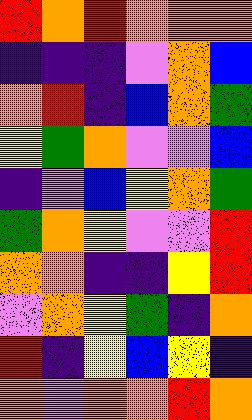[["red", "orange", "red", "orange", "orange", "orange"], ["indigo", "indigo", "indigo", "violet", "orange", "blue"], ["orange", "red", "indigo", "blue", "orange", "green"], ["yellow", "green", "orange", "violet", "violet", "blue"], ["indigo", "violet", "blue", "yellow", "orange", "green"], ["green", "orange", "yellow", "violet", "violet", "red"], ["orange", "orange", "indigo", "indigo", "yellow", "red"], ["violet", "orange", "yellow", "green", "indigo", "orange"], ["red", "indigo", "yellow", "blue", "yellow", "indigo"], ["orange", "violet", "orange", "orange", "red", "orange"]]